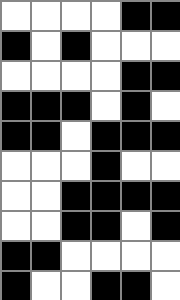[["white", "white", "white", "white", "black", "black"], ["black", "white", "black", "white", "white", "white"], ["white", "white", "white", "white", "black", "black"], ["black", "black", "black", "white", "black", "white"], ["black", "black", "white", "black", "black", "black"], ["white", "white", "white", "black", "white", "white"], ["white", "white", "black", "black", "black", "black"], ["white", "white", "black", "black", "white", "black"], ["black", "black", "white", "white", "white", "white"], ["black", "white", "white", "black", "black", "white"]]